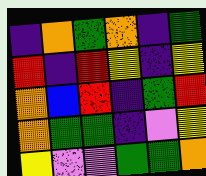[["indigo", "orange", "green", "orange", "indigo", "green"], ["red", "indigo", "red", "yellow", "indigo", "yellow"], ["orange", "blue", "red", "indigo", "green", "red"], ["orange", "green", "green", "indigo", "violet", "yellow"], ["yellow", "violet", "violet", "green", "green", "orange"]]